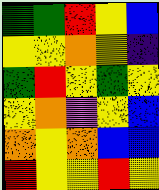[["green", "green", "red", "yellow", "blue"], ["yellow", "yellow", "orange", "yellow", "indigo"], ["green", "red", "yellow", "green", "yellow"], ["yellow", "orange", "violet", "yellow", "blue"], ["orange", "yellow", "orange", "blue", "blue"], ["red", "yellow", "yellow", "red", "yellow"]]